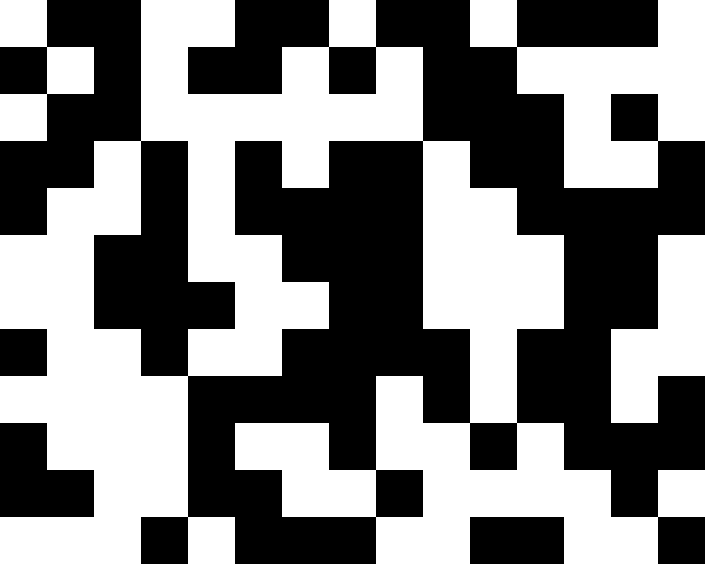[["white", "black", "black", "white", "white", "black", "black", "white", "black", "black", "white", "black", "black", "black", "white"], ["black", "white", "black", "white", "black", "black", "white", "black", "white", "black", "black", "white", "white", "white", "white"], ["white", "black", "black", "white", "white", "white", "white", "white", "white", "black", "black", "black", "white", "black", "white"], ["black", "black", "white", "black", "white", "black", "white", "black", "black", "white", "black", "black", "white", "white", "black"], ["black", "white", "white", "black", "white", "black", "black", "black", "black", "white", "white", "black", "black", "black", "black"], ["white", "white", "black", "black", "white", "white", "black", "black", "black", "white", "white", "white", "black", "black", "white"], ["white", "white", "black", "black", "black", "white", "white", "black", "black", "white", "white", "white", "black", "black", "white"], ["black", "white", "white", "black", "white", "white", "black", "black", "black", "black", "white", "black", "black", "white", "white"], ["white", "white", "white", "white", "black", "black", "black", "black", "white", "black", "white", "black", "black", "white", "black"], ["black", "white", "white", "white", "black", "white", "white", "black", "white", "white", "black", "white", "black", "black", "black"], ["black", "black", "white", "white", "black", "black", "white", "white", "black", "white", "white", "white", "white", "black", "white"], ["white", "white", "white", "black", "white", "black", "black", "black", "white", "white", "black", "black", "white", "white", "black"]]